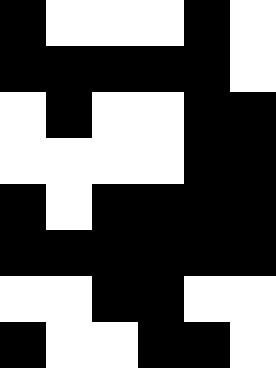[["black", "white", "white", "white", "black", "white"], ["black", "black", "black", "black", "black", "white"], ["white", "black", "white", "white", "black", "black"], ["white", "white", "white", "white", "black", "black"], ["black", "white", "black", "black", "black", "black"], ["black", "black", "black", "black", "black", "black"], ["white", "white", "black", "black", "white", "white"], ["black", "white", "white", "black", "black", "white"]]